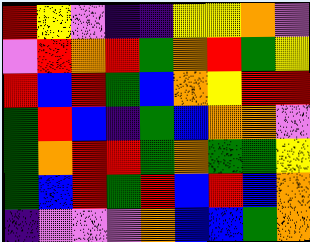[["red", "yellow", "violet", "indigo", "indigo", "yellow", "yellow", "orange", "violet"], ["violet", "red", "orange", "red", "green", "orange", "red", "green", "yellow"], ["red", "blue", "red", "green", "blue", "orange", "yellow", "red", "red"], ["green", "red", "blue", "indigo", "green", "blue", "orange", "orange", "violet"], ["green", "orange", "red", "red", "green", "orange", "green", "green", "yellow"], ["green", "blue", "red", "green", "red", "blue", "red", "blue", "orange"], ["indigo", "violet", "violet", "violet", "orange", "blue", "blue", "green", "orange"]]